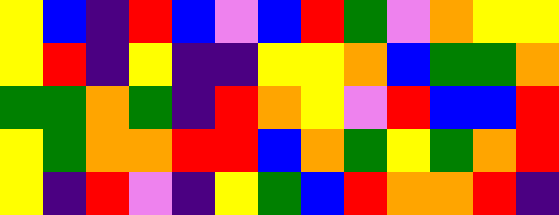[["yellow", "blue", "indigo", "red", "blue", "violet", "blue", "red", "green", "violet", "orange", "yellow", "yellow"], ["yellow", "red", "indigo", "yellow", "indigo", "indigo", "yellow", "yellow", "orange", "blue", "green", "green", "orange"], ["green", "green", "orange", "green", "indigo", "red", "orange", "yellow", "violet", "red", "blue", "blue", "red"], ["yellow", "green", "orange", "orange", "red", "red", "blue", "orange", "green", "yellow", "green", "orange", "red"], ["yellow", "indigo", "red", "violet", "indigo", "yellow", "green", "blue", "red", "orange", "orange", "red", "indigo"]]